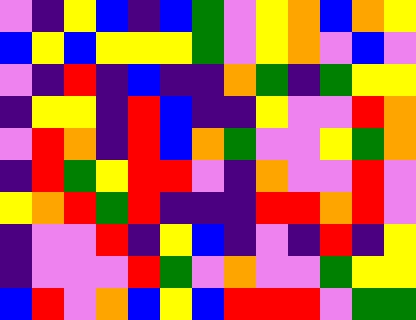[["violet", "indigo", "yellow", "blue", "indigo", "blue", "green", "violet", "yellow", "orange", "blue", "orange", "yellow"], ["blue", "yellow", "blue", "yellow", "yellow", "yellow", "green", "violet", "yellow", "orange", "violet", "blue", "violet"], ["violet", "indigo", "red", "indigo", "blue", "indigo", "indigo", "orange", "green", "indigo", "green", "yellow", "yellow"], ["indigo", "yellow", "yellow", "indigo", "red", "blue", "indigo", "indigo", "yellow", "violet", "violet", "red", "orange"], ["violet", "red", "orange", "indigo", "red", "blue", "orange", "green", "violet", "violet", "yellow", "green", "orange"], ["indigo", "red", "green", "yellow", "red", "red", "violet", "indigo", "orange", "violet", "violet", "red", "violet"], ["yellow", "orange", "red", "green", "red", "indigo", "indigo", "indigo", "red", "red", "orange", "red", "violet"], ["indigo", "violet", "violet", "red", "indigo", "yellow", "blue", "indigo", "violet", "indigo", "red", "indigo", "yellow"], ["indigo", "violet", "violet", "violet", "red", "green", "violet", "orange", "violet", "violet", "green", "yellow", "yellow"], ["blue", "red", "violet", "orange", "blue", "yellow", "blue", "red", "red", "red", "violet", "green", "green"]]